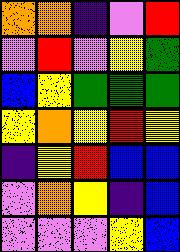[["orange", "orange", "indigo", "violet", "red"], ["violet", "red", "violet", "yellow", "green"], ["blue", "yellow", "green", "green", "green"], ["yellow", "orange", "yellow", "red", "yellow"], ["indigo", "yellow", "red", "blue", "blue"], ["violet", "orange", "yellow", "indigo", "blue"], ["violet", "violet", "violet", "yellow", "blue"]]